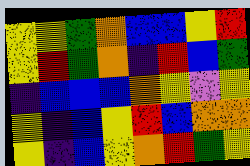[["yellow", "yellow", "green", "orange", "blue", "blue", "yellow", "red"], ["yellow", "red", "green", "orange", "indigo", "red", "blue", "green"], ["indigo", "blue", "blue", "blue", "orange", "yellow", "violet", "yellow"], ["yellow", "indigo", "blue", "yellow", "red", "blue", "orange", "orange"], ["yellow", "indigo", "blue", "yellow", "orange", "red", "green", "yellow"]]